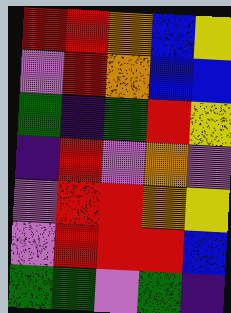[["red", "red", "orange", "blue", "yellow"], ["violet", "red", "orange", "blue", "blue"], ["green", "indigo", "green", "red", "yellow"], ["indigo", "red", "violet", "orange", "violet"], ["violet", "red", "red", "orange", "yellow"], ["violet", "red", "red", "red", "blue"], ["green", "green", "violet", "green", "indigo"]]